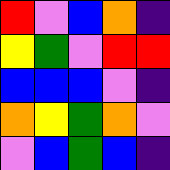[["red", "violet", "blue", "orange", "indigo"], ["yellow", "green", "violet", "red", "red"], ["blue", "blue", "blue", "violet", "indigo"], ["orange", "yellow", "green", "orange", "violet"], ["violet", "blue", "green", "blue", "indigo"]]